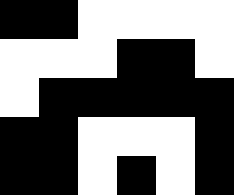[["black", "black", "white", "white", "white", "white"], ["white", "white", "white", "black", "black", "white"], ["white", "black", "black", "black", "black", "black"], ["black", "black", "white", "white", "white", "black"], ["black", "black", "white", "black", "white", "black"]]